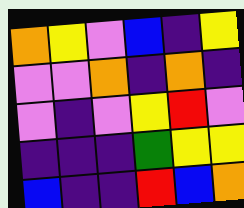[["orange", "yellow", "violet", "blue", "indigo", "yellow"], ["violet", "violet", "orange", "indigo", "orange", "indigo"], ["violet", "indigo", "violet", "yellow", "red", "violet"], ["indigo", "indigo", "indigo", "green", "yellow", "yellow"], ["blue", "indigo", "indigo", "red", "blue", "orange"]]